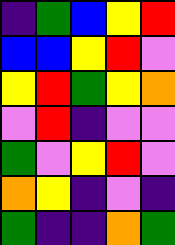[["indigo", "green", "blue", "yellow", "red"], ["blue", "blue", "yellow", "red", "violet"], ["yellow", "red", "green", "yellow", "orange"], ["violet", "red", "indigo", "violet", "violet"], ["green", "violet", "yellow", "red", "violet"], ["orange", "yellow", "indigo", "violet", "indigo"], ["green", "indigo", "indigo", "orange", "green"]]